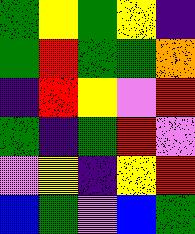[["green", "yellow", "green", "yellow", "indigo"], ["green", "red", "green", "green", "orange"], ["indigo", "red", "yellow", "violet", "red"], ["green", "indigo", "green", "red", "violet"], ["violet", "yellow", "indigo", "yellow", "red"], ["blue", "green", "violet", "blue", "green"]]